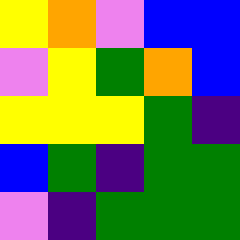[["yellow", "orange", "violet", "blue", "blue"], ["violet", "yellow", "green", "orange", "blue"], ["yellow", "yellow", "yellow", "green", "indigo"], ["blue", "green", "indigo", "green", "green"], ["violet", "indigo", "green", "green", "green"]]